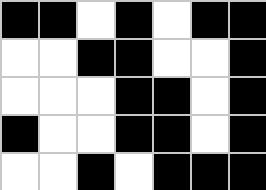[["black", "black", "white", "black", "white", "black", "black"], ["white", "white", "black", "black", "white", "white", "black"], ["white", "white", "white", "black", "black", "white", "black"], ["black", "white", "white", "black", "black", "white", "black"], ["white", "white", "black", "white", "black", "black", "black"]]